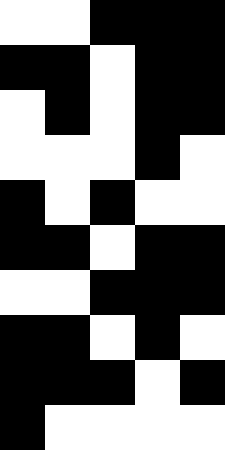[["white", "white", "black", "black", "black"], ["black", "black", "white", "black", "black"], ["white", "black", "white", "black", "black"], ["white", "white", "white", "black", "white"], ["black", "white", "black", "white", "white"], ["black", "black", "white", "black", "black"], ["white", "white", "black", "black", "black"], ["black", "black", "white", "black", "white"], ["black", "black", "black", "white", "black"], ["black", "white", "white", "white", "white"]]